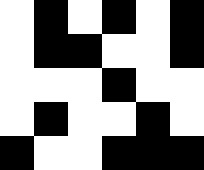[["white", "black", "white", "black", "white", "black"], ["white", "black", "black", "white", "white", "black"], ["white", "white", "white", "black", "white", "white"], ["white", "black", "white", "white", "black", "white"], ["black", "white", "white", "black", "black", "black"]]